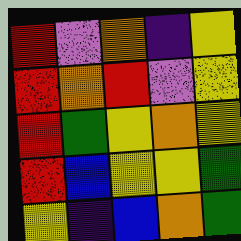[["red", "violet", "orange", "indigo", "yellow"], ["red", "orange", "red", "violet", "yellow"], ["red", "green", "yellow", "orange", "yellow"], ["red", "blue", "yellow", "yellow", "green"], ["yellow", "indigo", "blue", "orange", "green"]]